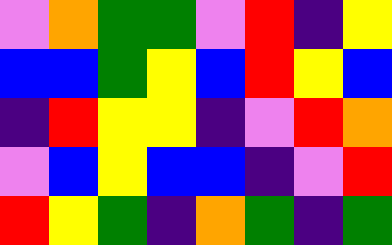[["violet", "orange", "green", "green", "violet", "red", "indigo", "yellow"], ["blue", "blue", "green", "yellow", "blue", "red", "yellow", "blue"], ["indigo", "red", "yellow", "yellow", "indigo", "violet", "red", "orange"], ["violet", "blue", "yellow", "blue", "blue", "indigo", "violet", "red"], ["red", "yellow", "green", "indigo", "orange", "green", "indigo", "green"]]